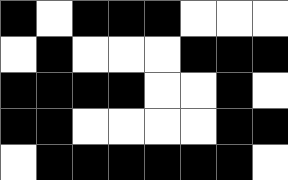[["black", "white", "black", "black", "black", "white", "white", "white"], ["white", "black", "white", "white", "white", "black", "black", "black"], ["black", "black", "black", "black", "white", "white", "black", "white"], ["black", "black", "white", "white", "white", "white", "black", "black"], ["white", "black", "black", "black", "black", "black", "black", "white"]]